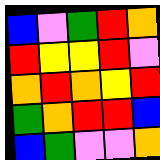[["blue", "violet", "green", "red", "orange"], ["red", "yellow", "yellow", "red", "violet"], ["orange", "red", "orange", "yellow", "red"], ["green", "orange", "red", "red", "blue"], ["blue", "green", "violet", "violet", "orange"]]